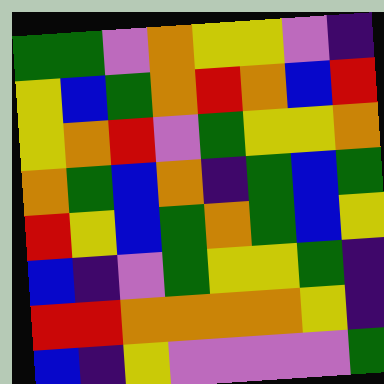[["green", "green", "violet", "orange", "yellow", "yellow", "violet", "indigo"], ["yellow", "blue", "green", "orange", "red", "orange", "blue", "red"], ["yellow", "orange", "red", "violet", "green", "yellow", "yellow", "orange"], ["orange", "green", "blue", "orange", "indigo", "green", "blue", "green"], ["red", "yellow", "blue", "green", "orange", "green", "blue", "yellow"], ["blue", "indigo", "violet", "green", "yellow", "yellow", "green", "indigo"], ["red", "red", "orange", "orange", "orange", "orange", "yellow", "indigo"], ["blue", "indigo", "yellow", "violet", "violet", "violet", "violet", "green"]]